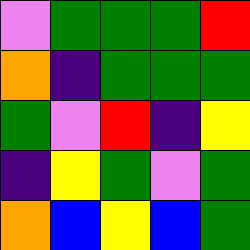[["violet", "green", "green", "green", "red"], ["orange", "indigo", "green", "green", "green"], ["green", "violet", "red", "indigo", "yellow"], ["indigo", "yellow", "green", "violet", "green"], ["orange", "blue", "yellow", "blue", "green"]]